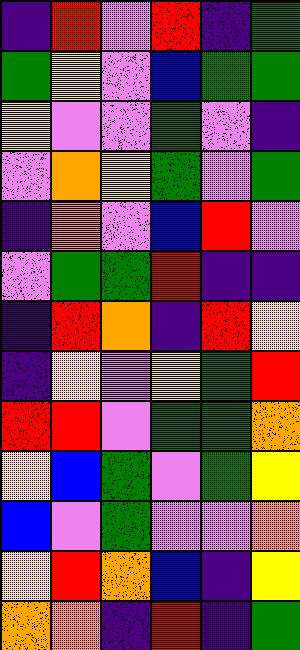[["indigo", "red", "violet", "red", "indigo", "green"], ["green", "yellow", "violet", "blue", "green", "green"], ["yellow", "violet", "violet", "green", "violet", "indigo"], ["violet", "orange", "yellow", "green", "violet", "green"], ["indigo", "orange", "violet", "blue", "red", "violet"], ["violet", "green", "green", "red", "indigo", "indigo"], ["indigo", "red", "orange", "indigo", "red", "yellow"], ["indigo", "yellow", "violet", "yellow", "green", "red"], ["red", "red", "violet", "green", "green", "orange"], ["yellow", "blue", "green", "violet", "green", "yellow"], ["blue", "violet", "green", "violet", "violet", "orange"], ["yellow", "red", "orange", "blue", "indigo", "yellow"], ["orange", "orange", "indigo", "red", "indigo", "green"]]